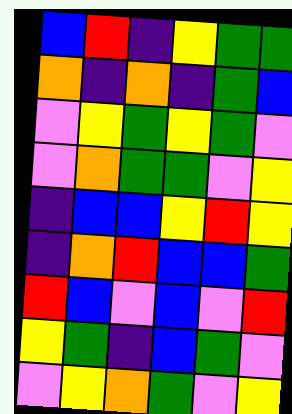[["blue", "red", "indigo", "yellow", "green", "green"], ["orange", "indigo", "orange", "indigo", "green", "blue"], ["violet", "yellow", "green", "yellow", "green", "violet"], ["violet", "orange", "green", "green", "violet", "yellow"], ["indigo", "blue", "blue", "yellow", "red", "yellow"], ["indigo", "orange", "red", "blue", "blue", "green"], ["red", "blue", "violet", "blue", "violet", "red"], ["yellow", "green", "indigo", "blue", "green", "violet"], ["violet", "yellow", "orange", "green", "violet", "yellow"]]